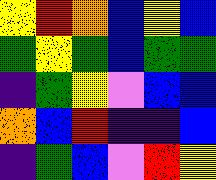[["yellow", "red", "orange", "blue", "yellow", "blue"], ["green", "yellow", "green", "blue", "green", "green"], ["indigo", "green", "yellow", "violet", "blue", "blue"], ["orange", "blue", "red", "indigo", "indigo", "blue"], ["indigo", "green", "blue", "violet", "red", "yellow"]]